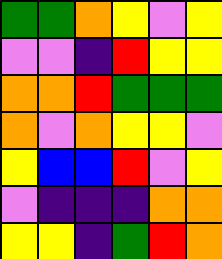[["green", "green", "orange", "yellow", "violet", "yellow"], ["violet", "violet", "indigo", "red", "yellow", "yellow"], ["orange", "orange", "red", "green", "green", "green"], ["orange", "violet", "orange", "yellow", "yellow", "violet"], ["yellow", "blue", "blue", "red", "violet", "yellow"], ["violet", "indigo", "indigo", "indigo", "orange", "orange"], ["yellow", "yellow", "indigo", "green", "red", "orange"]]